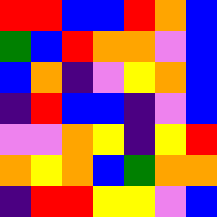[["red", "red", "blue", "blue", "red", "orange", "blue"], ["green", "blue", "red", "orange", "orange", "violet", "blue"], ["blue", "orange", "indigo", "violet", "yellow", "orange", "blue"], ["indigo", "red", "blue", "blue", "indigo", "violet", "blue"], ["violet", "violet", "orange", "yellow", "indigo", "yellow", "red"], ["orange", "yellow", "orange", "blue", "green", "orange", "orange"], ["indigo", "red", "red", "yellow", "yellow", "violet", "blue"]]